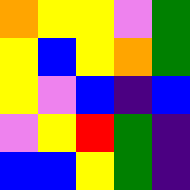[["orange", "yellow", "yellow", "violet", "green"], ["yellow", "blue", "yellow", "orange", "green"], ["yellow", "violet", "blue", "indigo", "blue"], ["violet", "yellow", "red", "green", "indigo"], ["blue", "blue", "yellow", "green", "indigo"]]